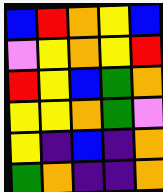[["blue", "red", "orange", "yellow", "blue"], ["violet", "yellow", "orange", "yellow", "red"], ["red", "yellow", "blue", "green", "orange"], ["yellow", "yellow", "orange", "green", "violet"], ["yellow", "indigo", "blue", "indigo", "orange"], ["green", "orange", "indigo", "indigo", "orange"]]